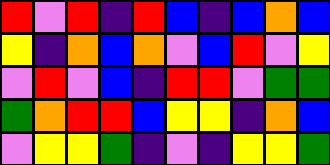[["red", "violet", "red", "indigo", "red", "blue", "indigo", "blue", "orange", "blue"], ["yellow", "indigo", "orange", "blue", "orange", "violet", "blue", "red", "violet", "yellow"], ["violet", "red", "violet", "blue", "indigo", "red", "red", "violet", "green", "green"], ["green", "orange", "red", "red", "blue", "yellow", "yellow", "indigo", "orange", "blue"], ["violet", "yellow", "yellow", "green", "indigo", "violet", "indigo", "yellow", "yellow", "green"]]